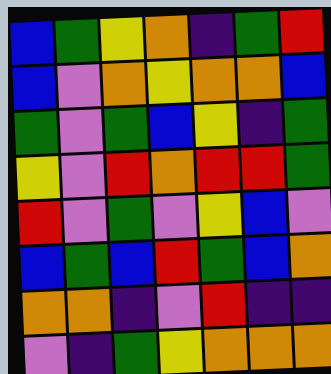[["blue", "green", "yellow", "orange", "indigo", "green", "red"], ["blue", "violet", "orange", "yellow", "orange", "orange", "blue"], ["green", "violet", "green", "blue", "yellow", "indigo", "green"], ["yellow", "violet", "red", "orange", "red", "red", "green"], ["red", "violet", "green", "violet", "yellow", "blue", "violet"], ["blue", "green", "blue", "red", "green", "blue", "orange"], ["orange", "orange", "indigo", "violet", "red", "indigo", "indigo"], ["violet", "indigo", "green", "yellow", "orange", "orange", "orange"]]